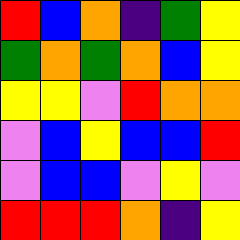[["red", "blue", "orange", "indigo", "green", "yellow"], ["green", "orange", "green", "orange", "blue", "yellow"], ["yellow", "yellow", "violet", "red", "orange", "orange"], ["violet", "blue", "yellow", "blue", "blue", "red"], ["violet", "blue", "blue", "violet", "yellow", "violet"], ["red", "red", "red", "orange", "indigo", "yellow"]]